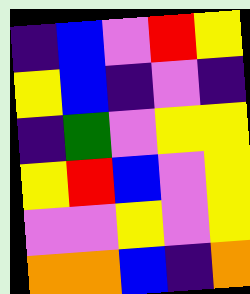[["indigo", "blue", "violet", "red", "yellow"], ["yellow", "blue", "indigo", "violet", "indigo"], ["indigo", "green", "violet", "yellow", "yellow"], ["yellow", "red", "blue", "violet", "yellow"], ["violet", "violet", "yellow", "violet", "yellow"], ["orange", "orange", "blue", "indigo", "orange"]]